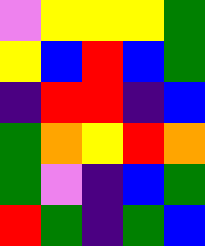[["violet", "yellow", "yellow", "yellow", "green"], ["yellow", "blue", "red", "blue", "green"], ["indigo", "red", "red", "indigo", "blue"], ["green", "orange", "yellow", "red", "orange"], ["green", "violet", "indigo", "blue", "green"], ["red", "green", "indigo", "green", "blue"]]